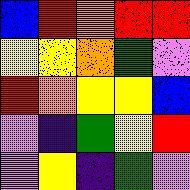[["blue", "red", "orange", "red", "red"], ["yellow", "yellow", "orange", "green", "violet"], ["red", "orange", "yellow", "yellow", "blue"], ["violet", "indigo", "green", "yellow", "red"], ["violet", "yellow", "indigo", "green", "violet"]]